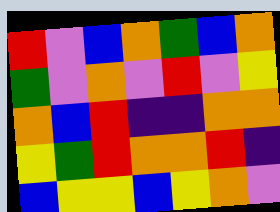[["red", "violet", "blue", "orange", "green", "blue", "orange"], ["green", "violet", "orange", "violet", "red", "violet", "yellow"], ["orange", "blue", "red", "indigo", "indigo", "orange", "orange"], ["yellow", "green", "red", "orange", "orange", "red", "indigo"], ["blue", "yellow", "yellow", "blue", "yellow", "orange", "violet"]]